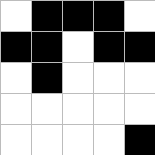[["white", "black", "black", "black", "white"], ["black", "black", "white", "black", "black"], ["white", "black", "white", "white", "white"], ["white", "white", "white", "white", "white"], ["white", "white", "white", "white", "black"]]